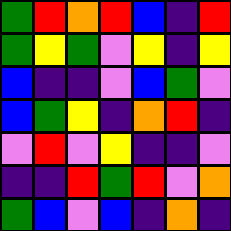[["green", "red", "orange", "red", "blue", "indigo", "red"], ["green", "yellow", "green", "violet", "yellow", "indigo", "yellow"], ["blue", "indigo", "indigo", "violet", "blue", "green", "violet"], ["blue", "green", "yellow", "indigo", "orange", "red", "indigo"], ["violet", "red", "violet", "yellow", "indigo", "indigo", "violet"], ["indigo", "indigo", "red", "green", "red", "violet", "orange"], ["green", "blue", "violet", "blue", "indigo", "orange", "indigo"]]